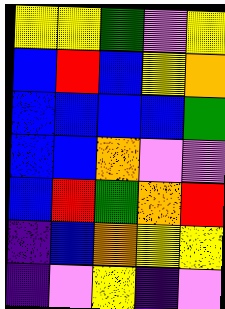[["yellow", "yellow", "green", "violet", "yellow"], ["blue", "red", "blue", "yellow", "orange"], ["blue", "blue", "blue", "blue", "green"], ["blue", "blue", "orange", "violet", "violet"], ["blue", "red", "green", "orange", "red"], ["indigo", "blue", "orange", "yellow", "yellow"], ["indigo", "violet", "yellow", "indigo", "violet"]]